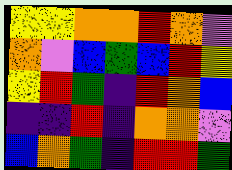[["yellow", "yellow", "orange", "orange", "red", "orange", "violet"], ["orange", "violet", "blue", "green", "blue", "red", "yellow"], ["yellow", "red", "green", "indigo", "red", "orange", "blue"], ["indigo", "indigo", "red", "indigo", "orange", "orange", "violet"], ["blue", "orange", "green", "indigo", "red", "red", "green"]]